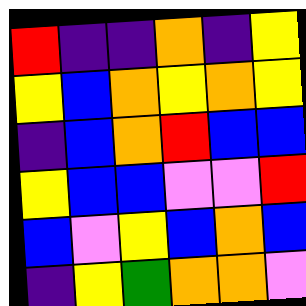[["red", "indigo", "indigo", "orange", "indigo", "yellow"], ["yellow", "blue", "orange", "yellow", "orange", "yellow"], ["indigo", "blue", "orange", "red", "blue", "blue"], ["yellow", "blue", "blue", "violet", "violet", "red"], ["blue", "violet", "yellow", "blue", "orange", "blue"], ["indigo", "yellow", "green", "orange", "orange", "violet"]]